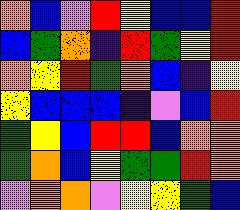[["orange", "blue", "violet", "red", "yellow", "blue", "blue", "red"], ["blue", "green", "orange", "indigo", "red", "green", "yellow", "red"], ["orange", "yellow", "red", "green", "orange", "blue", "indigo", "yellow"], ["yellow", "blue", "blue", "blue", "indigo", "violet", "blue", "red"], ["green", "yellow", "blue", "red", "red", "blue", "orange", "orange"], ["green", "orange", "blue", "yellow", "green", "green", "red", "orange"], ["violet", "orange", "orange", "violet", "yellow", "yellow", "green", "blue"]]